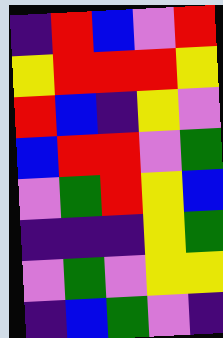[["indigo", "red", "blue", "violet", "red"], ["yellow", "red", "red", "red", "yellow"], ["red", "blue", "indigo", "yellow", "violet"], ["blue", "red", "red", "violet", "green"], ["violet", "green", "red", "yellow", "blue"], ["indigo", "indigo", "indigo", "yellow", "green"], ["violet", "green", "violet", "yellow", "yellow"], ["indigo", "blue", "green", "violet", "indigo"]]